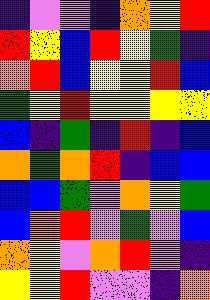[["indigo", "violet", "violet", "indigo", "orange", "yellow", "red"], ["red", "yellow", "blue", "red", "yellow", "green", "indigo"], ["orange", "red", "blue", "yellow", "yellow", "red", "blue"], ["green", "yellow", "red", "yellow", "yellow", "yellow", "yellow"], ["blue", "indigo", "green", "indigo", "red", "indigo", "blue"], ["orange", "green", "orange", "red", "indigo", "blue", "blue"], ["blue", "blue", "green", "violet", "orange", "yellow", "green"], ["blue", "orange", "red", "violet", "green", "violet", "blue"], ["orange", "yellow", "violet", "orange", "red", "violet", "indigo"], ["yellow", "yellow", "red", "violet", "violet", "indigo", "orange"]]